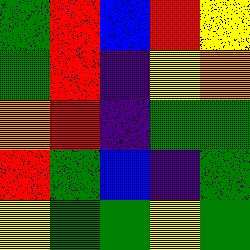[["green", "red", "blue", "red", "yellow"], ["green", "red", "indigo", "yellow", "orange"], ["orange", "red", "indigo", "green", "green"], ["red", "green", "blue", "indigo", "green"], ["yellow", "green", "green", "yellow", "green"]]